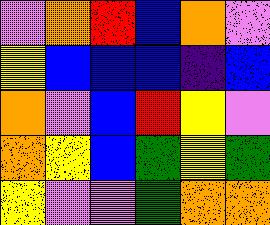[["violet", "orange", "red", "blue", "orange", "violet"], ["yellow", "blue", "blue", "blue", "indigo", "blue"], ["orange", "violet", "blue", "red", "yellow", "violet"], ["orange", "yellow", "blue", "green", "yellow", "green"], ["yellow", "violet", "violet", "green", "orange", "orange"]]